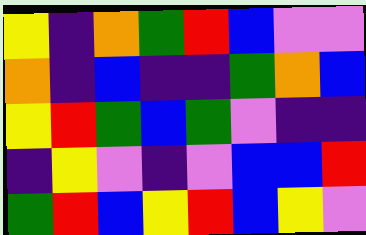[["yellow", "indigo", "orange", "green", "red", "blue", "violet", "violet"], ["orange", "indigo", "blue", "indigo", "indigo", "green", "orange", "blue"], ["yellow", "red", "green", "blue", "green", "violet", "indigo", "indigo"], ["indigo", "yellow", "violet", "indigo", "violet", "blue", "blue", "red"], ["green", "red", "blue", "yellow", "red", "blue", "yellow", "violet"]]